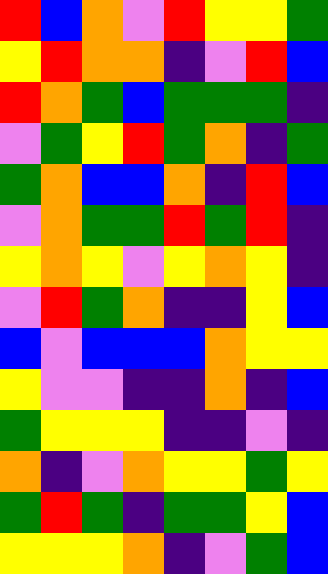[["red", "blue", "orange", "violet", "red", "yellow", "yellow", "green"], ["yellow", "red", "orange", "orange", "indigo", "violet", "red", "blue"], ["red", "orange", "green", "blue", "green", "green", "green", "indigo"], ["violet", "green", "yellow", "red", "green", "orange", "indigo", "green"], ["green", "orange", "blue", "blue", "orange", "indigo", "red", "blue"], ["violet", "orange", "green", "green", "red", "green", "red", "indigo"], ["yellow", "orange", "yellow", "violet", "yellow", "orange", "yellow", "indigo"], ["violet", "red", "green", "orange", "indigo", "indigo", "yellow", "blue"], ["blue", "violet", "blue", "blue", "blue", "orange", "yellow", "yellow"], ["yellow", "violet", "violet", "indigo", "indigo", "orange", "indigo", "blue"], ["green", "yellow", "yellow", "yellow", "indigo", "indigo", "violet", "indigo"], ["orange", "indigo", "violet", "orange", "yellow", "yellow", "green", "yellow"], ["green", "red", "green", "indigo", "green", "green", "yellow", "blue"], ["yellow", "yellow", "yellow", "orange", "indigo", "violet", "green", "blue"]]